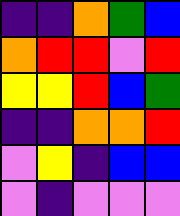[["indigo", "indigo", "orange", "green", "blue"], ["orange", "red", "red", "violet", "red"], ["yellow", "yellow", "red", "blue", "green"], ["indigo", "indigo", "orange", "orange", "red"], ["violet", "yellow", "indigo", "blue", "blue"], ["violet", "indigo", "violet", "violet", "violet"]]